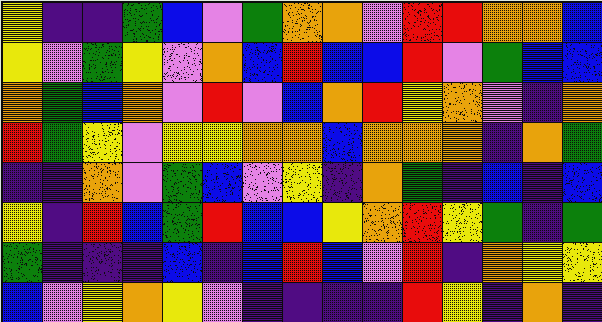[["yellow", "indigo", "indigo", "green", "blue", "violet", "green", "orange", "orange", "violet", "red", "red", "orange", "orange", "blue"], ["yellow", "violet", "green", "yellow", "violet", "orange", "blue", "red", "blue", "blue", "red", "violet", "green", "blue", "blue"], ["orange", "green", "blue", "orange", "violet", "red", "violet", "blue", "orange", "red", "yellow", "orange", "violet", "indigo", "orange"], ["red", "green", "yellow", "violet", "yellow", "yellow", "orange", "orange", "blue", "orange", "orange", "orange", "indigo", "orange", "green"], ["indigo", "indigo", "orange", "violet", "green", "blue", "violet", "yellow", "indigo", "orange", "green", "indigo", "blue", "indigo", "blue"], ["yellow", "indigo", "red", "blue", "green", "red", "blue", "blue", "yellow", "orange", "red", "yellow", "green", "indigo", "green"], ["green", "indigo", "indigo", "indigo", "blue", "indigo", "blue", "red", "blue", "violet", "red", "indigo", "orange", "yellow", "yellow"], ["blue", "violet", "yellow", "orange", "yellow", "violet", "indigo", "indigo", "indigo", "indigo", "red", "yellow", "indigo", "orange", "indigo"]]